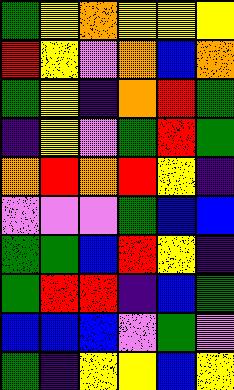[["green", "yellow", "orange", "yellow", "yellow", "yellow"], ["red", "yellow", "violet", "orange", "blue", "orange"], ["green", "yellow", "indigo", "orange", "red", "green"], ["indigo", "yellow", "violet", "green", "red", "green"], ["orange", "red", "orange", "red", "yellow", "indigo"], ["violet", "violet", "violet", "green", "blue", "blue"], ["green", "green", "blue", "red", "yellow", "indigo"], ["green", "red", "red", "indigo", "blue", "green"], ["blue", "blue", "blue", "violet", "green", "violet"], ["green", "indigo", "yellow", "yellow", "blue", "yellow"]]